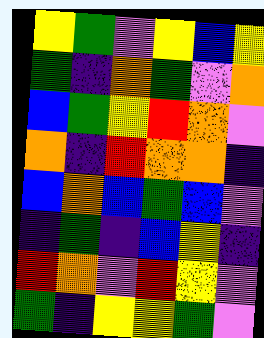[["yellow", "green", "violet", "yellow", "blue", "yellow"], ["green", "indigo", "orange", "green", "violet", "orange"], ["blue", "green", "yellow", "red", "orange", "violet"], ["orange", "indigo", "red", "orange", "orange", "indigo"], ["blue", "orange", "blue", "green", "blue", "violet"], ["indigo", "green", "indigo", "blue", "yellow", "indigo"], ["red", "orange", "violet", "red", "yellow", "violet"], ["green", "indigo", "yellow", "yellow", "green", "violet"]]